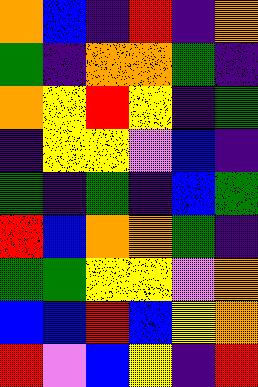[["orange", "blue", "indigo", "red", "indigo", "orange"], ["green", "indigo", "orange", "orange", "green", "indigo"], ["orange", "yellow", "red", "yellow", "indigo", "green"], ["indigo", "yellow", "yellow", "violet", "blue", "indigo"], ["green", "indigo", "green", "indigo", "blue", "green"], ["red", "blue", "orange", "orange", "green", "indigo"], ["green", "green", "yellow", "yellow", "violet", "orange"], ["blue", "blue", "red", "blue", "yellow", "orange"], ["red", "violet", "blue", "yellow", "indigo", "red"]]